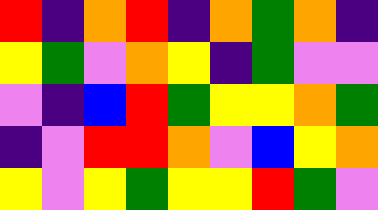[["red", "indigo", "orange", "red", "indigo", "orange", "green", "orange", "indigo"], ["yellow", "green", "violet", "orange", "yellow", "indigo", "green", "violet", "violet"], ["violet", "indigo", "blue", "red", "green", "yellow", "yellow", "orange", "green"], ["indigo", "violet", "red", "red", "orange", "violet", "blue", "yellow", "orange"], ["yellow", "violet", "yellow", "green", "yellow", "yellow", "red", "green", "violet"]]